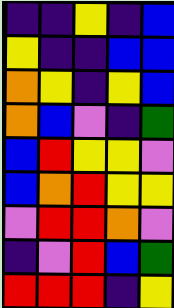[["indigo", "indigo", "yellow", "indigo", "blue"], ["yellow", "indigo", "indigo", "blue", "blue"], ["orange", "yellow", "indigo", "yellow", "blue"], ["orange", "blue", "violet", "indigo", "green"], ["blue", "red", "yellow", "yellow", "violet"], ["blue", "orange", "red", "yellow", "yellow"], ["violet", "red", "red", "orange", "violet"], ["indigo", "violet", "red", "blue", "green"], ["red", "red", "red", "indigo", "yellow"]]